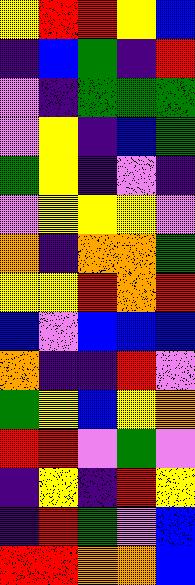[["yellow", "red", "red", "yellow", "blue"], ["indigo", "blue", "green", "indigo", "red"], ["violet", "indigo", "green", "green", "green"], ["violet", "yellow", "indigo", "blue", "green"], ["green", "yellow", "indigo", "violet", "indigo"], ["violet", "yellow", "yellow", "yellow", "violet"], ["orange", "indigo", "orange", "orange", "green"], ["yellow", "yellow", "red", "orange", "red"], ["blue", "violet", "blue", "blue", "blue"], ["orange", "indigo", "indigo", "red", "violet"], ["green", "yellow", "blue", "yellow", "orange"], ["red", "red", "violet", "green", "violet"], ["indigo", "yellow", "indigo", "red", "yellow"], ["indigo", "red", "green", "violet", "blue"], ["red", "red", "orange", "orange", "blue"]]